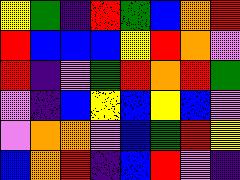[["yellow", "green", "indigo", "red", "green", "blue", "orange", "red"], ["red", "blue", "blue", "blue", "yellow", "red", "orange", "violet"], ["red", "indigo", "violet", "green", "red", "orange", "red", "green"], ["violet", "indigo", "blue", "yellow", "blue", "yellow", "blue", "violet"], ["violet", "orange", "orange", "violet", "blue", "green", "red", "yellow"], ["blue", "orange", "red", "indigo", "blue", "red", "violet", "indigo"]]